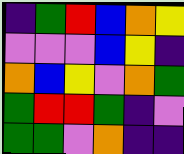[["indigo", "green", "red", "blue", "orange", "yellow"], ["violet", "violet", "violet", "blue", "yellow", "indigo"], ["orange", "blue", "yellow", "violet", "orange", "green"], ["green", "red", "red", "green", "indigo", "violet"], ["green", "green", "violet", "orange", "indigo", "indigo"]]